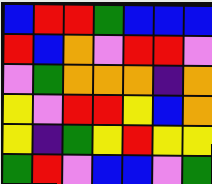[["blue", "red", "red", "green", "blue", "blue", "blue"], ["red", "blue", "orange", "violet", "red", "red", "violet"], ["violet", "green", "orange", "orange", "orange", "indigo", "orange"], ["yellow", "violet", "red", "red", "yellow", "blue", "orange"], ["yellow", "indigo", "green", "yellow", "red", "yellow", "yellow"], ["green", "red", "violet", "blue", "blue", "violet", "green"]]